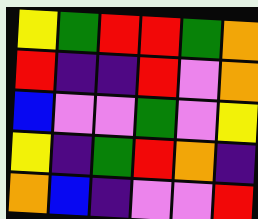[["yellow", "green", "red", "red", "green", "orange"], ["red", "indigo", "indigo", "red", "violet", "orange"], ["blue", "violet", "violet", "green", "violet", "yellow"], ["yellow", "indigo", "green", "red", "orange", "indigo"], ["orange", "blue", "indigo", "violet", "violet", "red"]]